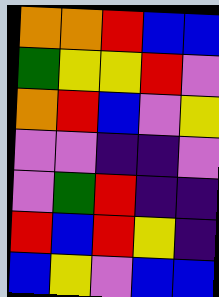[["orange", "orange", "red", "blue", "blue"], ["green", "yellow", "yellow", "red", "violet"], ["orange", "red", "blue", "violet", "yellow"], ["violet", "violet", "indigo", "indigo", "violet"], ["violet", "green", "red", "indigo", "indigo"], ["red", "blue", "red", "yellow", "indigo"], ["blue", "yellow", "violet", "blue", "blue"]]